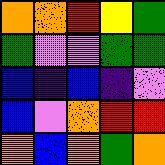[["orange", "orange", "red", "yellow", "green"], ["green", "violet", "violet", "green", "green"], ["blue", "indigo", "blue", "indigo", "violet"], ["blue", "violet", "orange", "red", "red"], ["orange", "blue", "orange", "green", "orange"]]